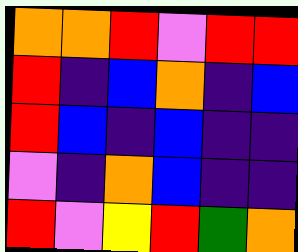[["orange", "orange", "red", "violet", "red", "red"], ["red", "indigo", "blue", "orange", "indigo", "blue"], ["red", "blue", "indigo", "blue", "indigo", "indigo"], ["violet", "indigo", "orange", "blue", "indigo", "indigo"], ["red", "violet", "yellow", "red", "green", "orange"]]